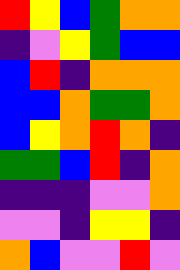[["red", "yellow", "blue", "green", "orange", "orange"], ["indigo", "violet", "yellow", "green", "blue", "blue"], ["blue", "red", "indigo", "orange", "orange", "orange"], ["blue", "blue", "orange", "green", "green", "orange"], ["blue", "yellow", "orange", "red", "orange", "indigo"], ["green", "green", "blue", "red", "indigo", "orange"], ["indigo", "indigo", "indigo", "violet", "violet", "orange"], ["violet", "violet", "indigo", "yellow", "yellow", "indigo"], ["orange", "blue", "violet", "violet", "red", "violet"]]